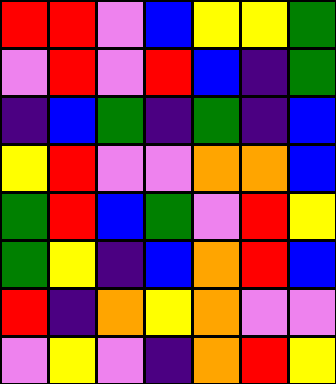[["red", "red", "violet", "blue", "yellow", "yellow", "green"], ["violet", "red", "violet", "red", "blue", "indigo", "green"], ["indigo", "blue", "green", "indigo", "green", "indigo", "blue"], ["yellow", "red", "violet", "violet", "orange", "orange", "blue"], ["green", "red", "blue", "green", "violet", "red", "yellow"], ["green", "yellow", "indigo", "blue", "orange", "red", "blue"], ["red", "indigo", "orange", "yellow", "orange", "violet", "violet"], ["violet", "yellow", "violet", "indigo", "orange", "red", "yellow"]]